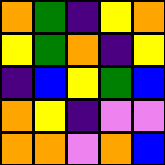[["orange", "green", "indigo", "yellow", "orange"], ["yellow", "green", "orange", "indigo", "yellow"], ["indigo", "blue", "yellow", "green", "blue"], ["orange", "yellow", "indigo", "violet", "violet"], ["orange", "orange", "violet", "orange", "blue"]]